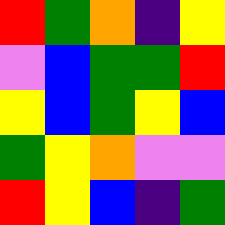[["red", "green", "orange", "indigo", "yellow"], ["violet", "blue", "green", "green", "red"], ["yellow", "blue", "green", "yellow", "blue"], ["green", "yellow", "orange", "violet", "violet"], ["red", "yellow", "blue", "indigo", "green"]]